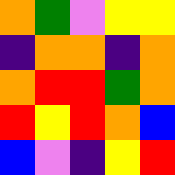[["orange", "green", "violet", "yellow", "yellow"], ["indigo", "orange", "orange", "indigo", "orange"], ["orange", "red", "red", "green", "orange"], ["red", "yellow", "red", "orange", "blue"], ["blue", "violet", "indigo", "yellow", "red"]]